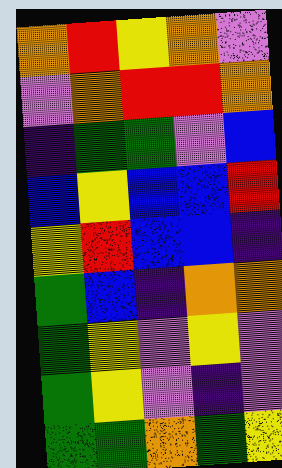[["orange", "red", "yellow", "orange", "violet"], ["violet", "orange", "red", "red", "orange"], ["indigo", "green", "green", "violet", "blue"], ["blue", "yellow", "blue", "blue", "red"], ["yellow", "red", "blue", "blue", "indigo"], ["green", "blue", "indigo", "orange", "orange"], ["green", "yellow", "violet", "yellow", "violet"], ["green", "yellow", "violet", "indigo", "violet"], ["green", "green", "orange", "green", "yellow"]]